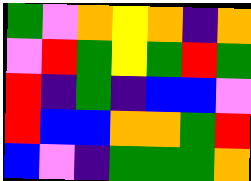[["green", "violet", "orange", "yellow", "orange", "indigo", "orange"], ["violet", "red", "green", "yellow", "green", "red", "green"], ["red", "indigo", "green", "indigo", "blue", "blue", "violet"], ["red", "blue", "blue", "orange", "orange", "green", "red"], ["blue", "violet", "indigo", "green", "green", "green", "orange"]]